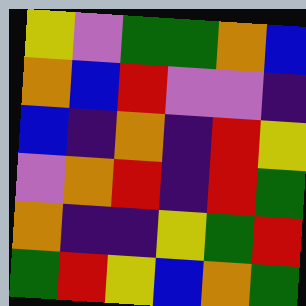[["yellow", "violet", "green", "green", "orange", "blue"], ["orange", "blue", "red", "violet", "violet", "indigo"], ["blue", "indigo", "orange", "indigo", "red", "yellow"], ["violet", "orange", "red", "indigo", "red", "green"], ["orange", "indigo", "indigo", "yellow", "green", "red"], ["green", "red", "yellow", "blue", "orange", "green"]]